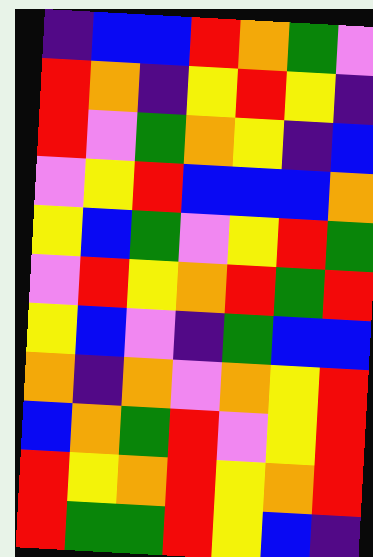[["indigo", "blue", "blue", "red", "orange", "green", "violet"], ["red", "orange", "indigo", "yellow", "red", "yellow", "indigo"], ["red", "violet", "green", "orange", "yellow", "indigo", "blue"], ["violet", "yellow", "red", "blue", "blue", "blue", "orange"], ["yellow", "blue", "green", "violet", "yellow", "red", "green"], ["violet", "red", "yellow", "orange", "red", "green", "red"], ["yellow", "blue", "violet", "indigo", "green", "blue", "blue"], ["orange", "indigo", "orange", "violet", "orange", "yellow", "red"], ["blue", "orange", "green", "red", "violet", "yellow", "red"], ["red", "yellow", "orange", "red", "yellow", "orange", "red"], ["red", "green", "green", "red", "yellow", "blue", "indigo"]]